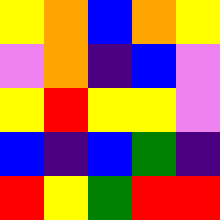[["yellow", "orange", "blue", "orange", "yellow"], ["violet", "orange", "indigo", "blue", "violet"], ["yellow", "red", "yellow", "yellow", "violet"], ["blue", "indigo", "blue", "green", "indigo"], ["red", "yellow", "green", "red", "red"]]